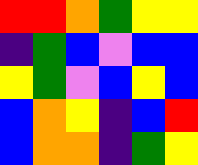[["red", "red", "orange", "green", "yellow", "yellow"], ["indigo", "green", "blue", "violet", "blue", "blue"], ["yellow", "green", "violet", "blue", "yellow", "blue"], ["blue", "orange", "yellow", "indigo", "blue", "red"], ["blue", "orange", "orange", "indigo", "green", "yellow"]]